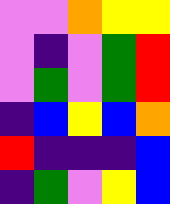[["violet", "violet", "orange", "yellow", "yellow"], ["violet", "indigo", "violet", "green", "red"], ["violet", "green", "violet", "green", "red"], ["indigo", "blue", "yellow", "blue", "orange"], ["red", "indigo", "indigo", "indigo", "blue"], ["indigo", "green", "violet", "yellow", "blue"]]